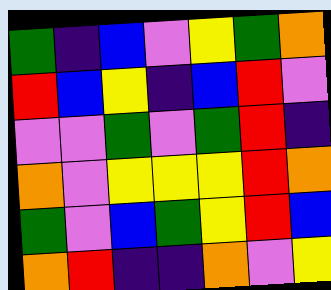[["green", "indigo", "blue", "violet", "yellow", "green", "orange"], ["red", "blue", "yellow", "indigo", "blue", "red", "violet"], ["violet", "violet", "green", "violet", "green", "red", "indigo"], ["orange", "violet", "yellow", "yellow", "yellow", "red", "orange"], ["green", "violet", "blue", "green", "yellow", "red", "blue"], ["orange", "red", "indigo", "indigo", "orange", "violet", "yellow"]]